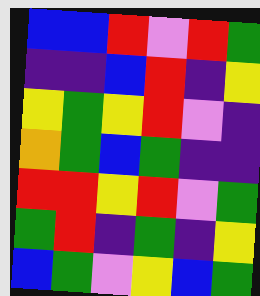[["blue", "blue", "red", "violet", "red", "green"], ["indigo", "indigo", "blue", "red", "indigo", "yellow"], ["yellow", "green", "yellow", "red", "violet", "indigo"], ["orange", "green", "blue", "green", "indigo", "indigo"], ["red", "red", "yellow", "red", "violet", "green"], ["green", "red", "indigo", "green", "indigo", "yellow"], ["blue", "green", "violet", "yellow", "blue", "green"]]